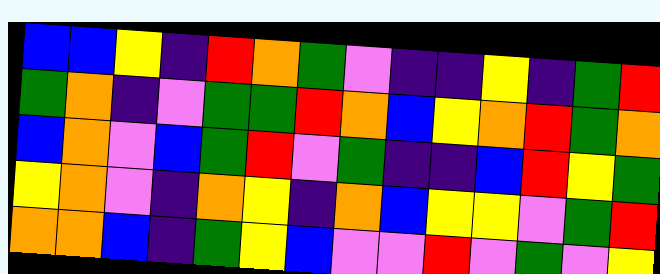[["blue", "blue", "yellow", "indigo", "red", "orange", "green", "violet", "indigo", "indigo", "yellow", "indigo", "green", "red"], ["green", "orange", "indigo", "violet", "green", "green", "red", "orange", "blue", "yellow", "orange", "red", "green", "orange"], ["blue", "orange", "violet", "blue", "green", "red", "violet", "green", "indigo", "indigo", "blue", "red", "yellow", "green"], ["yellow", "orange", "violet", "indigo", "orange", "yellow", "indigo", "orange", "blue", "yellow", "yellow", "violet", "green", "red"], ["orange", "orange", "blue", "indigo", "green", "yellow", "blue", "violet", "violet", "red", "violet", "green", "violet", "yellow"]]